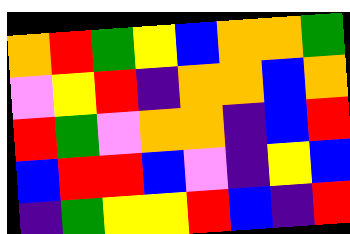[["orange", "red", "green", "yellow", "blue", "orange", "orange", "green"], ["violet", "yellow", "red", "indigo", "orange", "orange", "blue", "orange"], ["red", "green", "violet", "orange", "orange", "indigo", "blue", "red"], ["blue", "red", "red", "blue", "violet", "indigo", "yellow", "blue"], ["indigo", "green", "yellow", "yellow", "red", "blue", "indigo", "red"]]